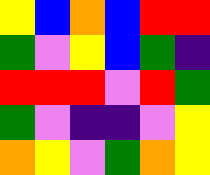[["yellow", "blue", "orange", "blue", "red", "red"], ["green", "violet", "yellow", "blue", "green", "indigo"], ["red", "red", "red", "violet", "red", "green"], ["green", "violet", "indigo", "indigo", "violet", "yellow"], ["orange", "yellow", "violet", "green", "orange", "yellow"]]